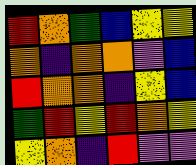[["red", "orange", "green", "blue", "yellow", "yellow"], ["orange", "indigo", "orange", "orange", "violet", "blue"], ["red", "orange", "orange", "indigo", "yellow", "blue"], ["green", "red", "yellow", "red", "orange", "yellow"], ["yellow", "orange", "indigo", "red", "violet", "violet"]]